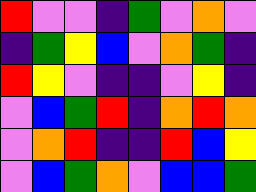[["red", "violet", "violet", "indigo", "green", "violet", "orange", "violet"], ["indigo", "green", "yellow", "blue", "violet", "orange", "green", "indigo"], ["red", "yellow", "violet", "indigo", "indigo", "violet", "yellow", "indigo"], ["violet", "blue", "green", "red", "indigo", "orange", "red", "orange"], ["violet", "orange", "red", "indigo", "indigo", "red", "blue", "yellow"], ["violet", "blue", "green", "orange", "violet", "blue", "blue", "green"]]